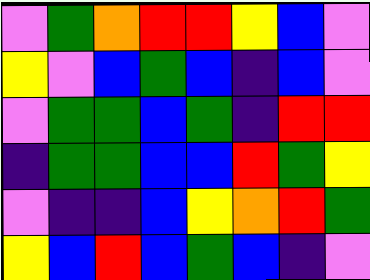[["violet", "green", "orange", "red", "red", "yellow", "blue", "violet"], ["yellow", "violet", "blue", "green", "blue", "indigo", "blue", "violet"], ["violet", "green", "green", "blue", "green", "indigo", "red", "red"], ["indigo", "green", "green", "blue", "blue", "red", "green", "yellow"], ["violet", "indigo", "indigo", "blue", "yellow", "orange", "red", "green"], ["yellow", "blue", "red", "blue", "green", "blue", "indigo", "violet"]]